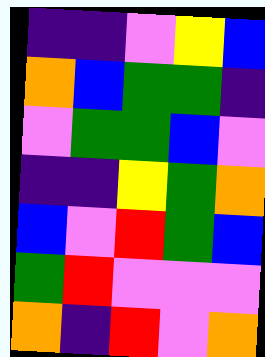[["indigo", "indigo", "violet", "yellow", "blue"], ["orange", "blue", "green", "green", "indigo"], ["violet", "green", "green", "blue", "violet"], ["indigo", "indigo", "yellow", "green", "orange"], ["blue", "violet", "red", "green", "blue"], ["green", "red", "violet", "violet", "violet"], ["orange", "indigo", "red", "violet", "orange"]]